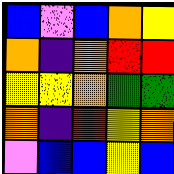[["blue", "violet", "blue", "orange", "yellow"], ["orange", "indigo", "orange", "red", "red"], ["yellow", "yellow", "orange", "green", "green"], ["orange", "indigo", "red", "yellow", "orange"], ["violet", "blue", "blue", "yellow", "blue"]]